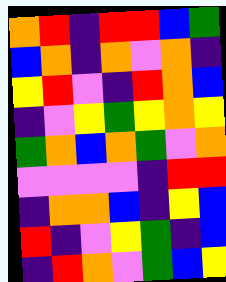[["orange", "red", "indigo", "red", "red", "blue", "green"], ["blue", "orange", "indigo", "orange", "violet", "orange", "indigo"], ["yellow", "red", "violet", "indigo", "red", "orange", "blue"], ["indigo", "violet", "yellow", "green", "yellow", "orange", "yellow"], ["green", "orange", "blue", "orange", "green", "violet", "orange"], ["violet", "violet", "violet", "violet", "indigo", "red", "red"], ["indigo", "orange", "orange", "blue", "indigo", "yellow", "blue"], ["red", "indigo", "violet", "yellow", "green", "indigo", "blue"], ["indigo", "red", "orange", "violet", "green", "blue", "yellow"]]